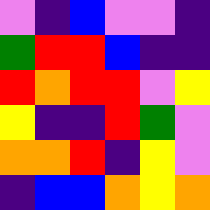[["violet", "indigo", "blue", "violet", "violet", "indigo"], ["green", "red", "red", "blue", "indigo", "indigo"], ["red", "orange", "red", "red", "violet", "yellow"], ["yellow", "indigo", "indigo", "red", "green", "violet"], ["orange", "orange", "red", "indigo", "yellow", "violet"], ["indigo", "blue", "blue", "orange", "yellow", "orange"]]